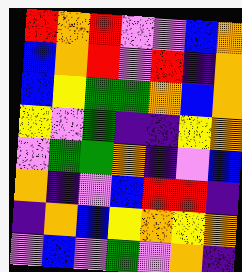[["red", "orange", "red", "violet", "violet", "blue", "orange"], ["blue", "orange", "red", "violet", "red", "indigo", "orange"], ["blue", "yellow", "green", "green", "orange", "blue", "orange"], ["yellow", "violet", "green", "indigo", "indigo", "yellow", "orange"], ["violet", "green", "green", "orange", "indigo", "violet", "blue"], ["orange", "indigo", "violet", "blue", "red", "red", "indigo"], ["indigo", "orange", "blue", "yellow", "orange", "yellow", "orange"], ["violet", "blue", "violet", "green", "violet", "orange", "indigo"]]